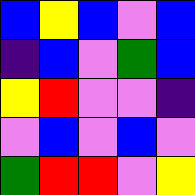[["blue", "yellow", "blue", "violet", "blue"], ["indigo", "blue", "violet", "green", "blue"], ["yellow", "red", "violet", "violet", "indigo"], ["violet", "blue", "violet", "blue", "violet"], ["green", "red", "red", "violet", "yellow"]]